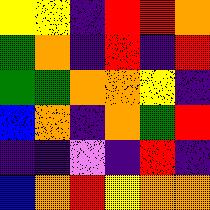[["yellow", "yellow", "indigo", "red", "red", "orange"], ["green", "orange", "indigo", "red", "indigo", "red"], ["green", "green", "orange", "orange", "yellow", "indigo"], ["blue", "orange", "indigo", "orange", "green", "red"], ["indigo", "indigo", "violet", "indigo", "red", "indigo"], ["blue", "orange", "red", "yellow", "orange", "orange"]]